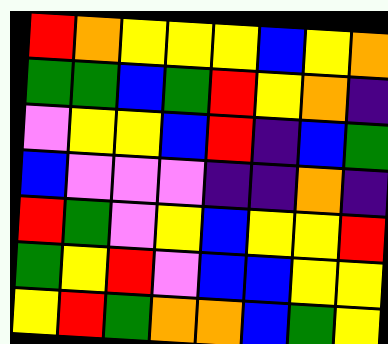[["red", "orange", "yellow", "yellow", "yellow", "blue", "yellow", "orange"], ["green", "green", "blue", "green", "red", "yellow", "orange", "indigo"], ["violet", "yellow", "yellow", "blue", "red", "indigo", "blue", "green"], ["blue", "violet", "violet", "violet", "indigo", "indigo", "orange", "indigo"], ["red", "green", "violet", "yellow", "blue", "yellow", "yellow", "red"], ["green", "yellow", "red", "violet", "blue", "blue", "yellow", "yellow"], ["yellow", "red", "green", "orange", "orange", "blue", "green", "yellow"]]